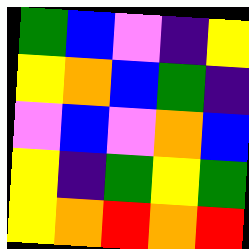[["green", "blue", "violet", "indigo", "yellow"], ["yellow", "orange", "blue", "green", "indigo"], ["violet", "blue", "violet", "orange", "blue"], ["yellow", "indigo", "green", "yellow", "green"], ["yellow", "orange", "red", "orange", "red"]]